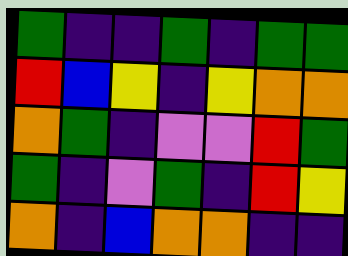[["green", "indigo", "indigo", "green", "indigo", "green", "green"], ["red", "blue", "yellow", "indigo", "yellow", "orange", "orange"], ["orange", "green", "indigo", "violet", "violet", "red", "green"], ["green", "indigo", "violet", "green", "indigo", "red", "yellow"], ["orange", "indigo", "blue", "orange", "orange", "indigo", "indigo"]]